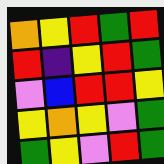[["orange", "yellow", "red", "green", "red"], ["red", "indigo", "yellow", "red", "green"], ["violet", "blue", "red", "red", "yellow"], ["yellow", "orange", "yellow", "violet", "green"], ["green", "yellow", "violet", "red", "green"]]